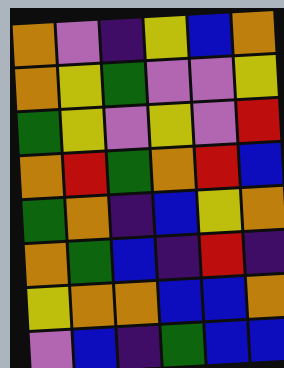[["orange", "violet", "indigo", "yellow", "blue", "orange"], ["orange", "yellow", "green", "violet", "violet", "yellow"], ["green", "yellow", "violet", "yellow", "violet", "red"], ["orange", "red", "green", "orange", "red", "blue"], ["green", "orange", "indigo", "blue", "yellow", "orange"], ["orange", "green", "blue", "indigo", "red", "indigo"], ["yellow", "orange", "orange", "blue", "blue", "orange"], ["violet", "blue", "indigo", "green", "blue", "blue"]]